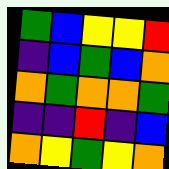[["green", "blue", "yellow", "yellow", "red"], ["indigo", "blue", "green", "blue", "orange"], ["orange", "green", "orange", "orange", "green"], ["indigo", "indigo", "red", "indigo", "blue"], ["orange", "yellow", "green", "yellow", "orange"]]